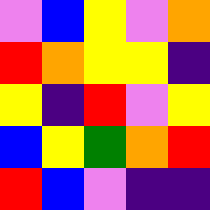[["violet", "blue", "yellow", "violet", "orange"], ["red", "orange", "yellow", "yellow", "indigo"], ["yellow", "indigo", "red", "violet", "yellow"], ["blue", "yellow", "green", "orange", "red"], ["red", "blue", "violet", "indigo", "indigo"]]